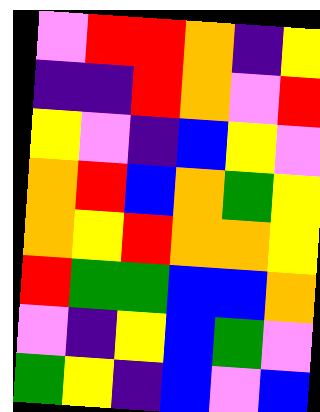[["violet", "red", "red", "orange", "indigo", "yellow"], ["indigo", "indigo", "red", "orange", "violet", "red"], ["yellow", "violet", "indigo", "blue", "yellow", "violet"], ["orange", "red", "blue", "orange", "green", "yellow"], ["orange", "yellow", "red", "orange", "orange", "yellow"], ["red", "green", "green", "blue", "blue", "orange"], ["violet", "indigo", "yellow", "blue", "green", "violet"], ["green", "yellow", "indigo", "blue", "violet", "blue"]]